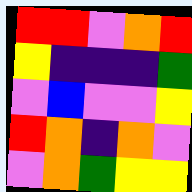[["red", "red", "violet", "orange", "red"], ["yellow", "indigo", "indigo", "indigo", "green"], ["violet", "blue", "violet", "violet", "yellow"], ["red", "orange", "indigo", "orange", "violet"], ["violet", "orange", "green", "yellow", "yellow"]]